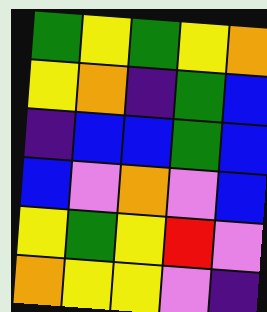[["green", "yellow", "green", "yellow", "orange"], ["yellow", "orange", "indigo", "green", "blue"], ["indigo", "blue", "blue", "green", "blue"], ["blue", "violet", "orange", "violet", "blue"], ["yellow", "green", "yellow", "red", "violet"], ["orange", "yellow", "yellow", "violet", "indigo"]]